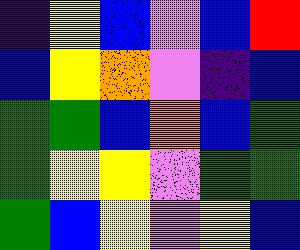[["indigo", "yellow", "blue", "violet", "blue", "red"], ["blue", "yellow", "orange", "violet", "indigo", "blue"], ["green", "green", "blue", "orange", "blue", "green"], ["green", "yellow", "yellow", "violet", "green", "green"], ["green", "blue", "yellow", "violet", "yellow", "blue"]]